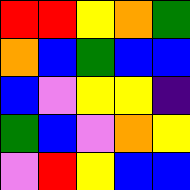[["red", "red", "yellow", "orange", "green"], ["orange", "blue", "green", "blue", "blue"], ["blue", "violet", "yellow", "yellow", "indigo"], ["green", "blue", "violet", "orange", "yellow"], ["violet", "red", "yellow", "blue", "blue"]]